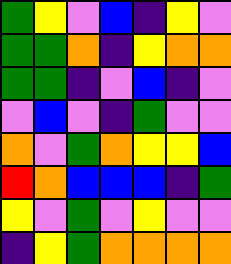[["green", "yellow", "violet", "blue", "indigo", "yellow", "violet"], ["green", "green", "orange", "indigo", "yellow", "orange", "orange"], ["green", "green", "indigo", "violet", "blue", "indigo", "violet"], ["violet", "blue", "violet", "indigo", "green", "violet", "violet"], ["orange", "violet", "green", "orange", "yellow", "yellow", "blue"], ["red", "orange", "blue", "blue", "blue", "indigo", "green"], ["yellow", "violet", "green", "violet", "yellow", "violet", "violet"], ["indigo", "yellow", "green", "orange", "orange", "orange", "orange"]]